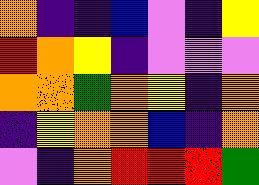[["orange", "indigo", "indigo", "blue", "violet", "indigo", "yellow"], ["red", "orange", "yellow", "indigo", "violet", "violet", "violet"], ["orange", "orange", "green", "orange", "yellow", "indigo", "orange"], ["indigo", "yellow", "orange", "orange", "blue", "indigo", "orange"], ["violet", "indigo", "orange", "red", "red", "red", "green"]]